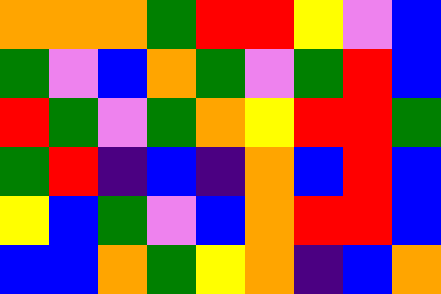[["orange", "orange", "orange", "green", "red", "red", "yellow", "violet", "blue"], ["green", "violet", "blue", "orange", "green", "violet", "green", "red", "blue"], ["red", "green", "violet", "green", "orange", "yellow", "red", "red", "green"], ["green", "red", "indigo", "blue", "indigo", "orange", "blue", "red", "blue"], ["yellow", "blue", "green", "violet", "blue", "orange", "red", "red", "blue"], ["blue", "blue", "orange", "green", "yellow", "orange", "indigo", "blue", "orange"]]